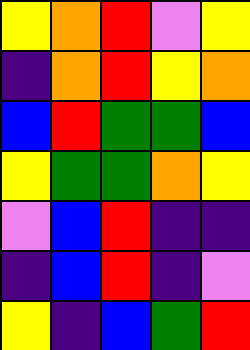[["yellow", "orange", "red", "violet", "yellow"], ["indigo", "orange", "red", "yellow", "orange"], ["blue", "red", "green", "green", "blue"], ["yellow", "green", "green", "orange", "yellow"], ["violet", "blue", "red", "indigo", "indigo"], ["indigo", "blue", "red", "indigo", "violet"], ["yellow", "indigo", "blue", "green", "red"]]